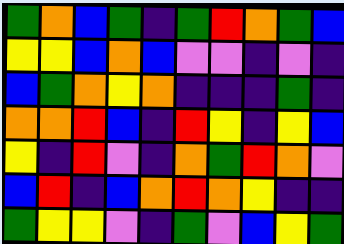[["green", "orange", "blue", "green", "indigo", "green", "red", "orange", "green", "blue"], ["yellow", "yellow", "blue", "orange", "blue", "violet", "violet", "indigo", "violet", "indigo"], ["blue", "green", "orange", "yellow", "orange", "indigo", "indigo", "indigo", "green", "indigo"], ["orange", "orange", "red", "blue", "indigo", "red", "yellow", "indigo", "yellow", "blue"], ["yellow", "indigo", "red", "violet", "indigo", "orange", "green", "red", "orange", "violet"], ["blue", "red", "indigo", "blue", "orange", "red", "orange", "yellow", "indigo", "indigo"], ["green", "yellow", "yellow", "violet", "indigo", "green", "violet", "blue", "yellow", "green"]]